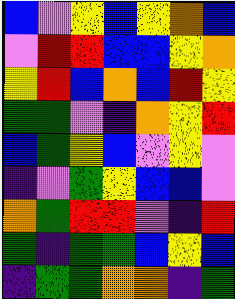[["blue", "violet", "yellow", "blue", "yellow", "orange", "blue"], ["violet", "red", "red", "blue", "blue", "yellow", "orange"], ["yellow", "red", "blue", "orange", "blue", "red", "yellow"], ["green", "green", "violet", "indigo", "orange", "yellow", "red"], ["blue", "green", "yellow", "blue", "violet", "yellow", "violet"], ["indigo", "violet", "green", "yellow", "blue", "blue", "violet"], ["orange", "green", "red", "red", "violet", "indigo", "red"], ["green", "indigo", "green", "green", "blue", "yellow", "blue"], ["indigo", "green", "green", "orange", "orange", "indigo", "green"]]